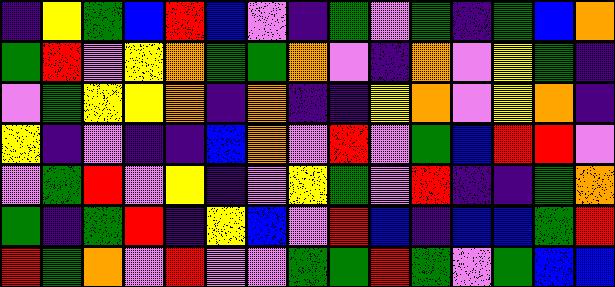[["indigo", "yellow", "green", "blue", "red", "blue", "violet", "indigo", "green", "violet", "green", "indigo", "green", "blue", "orange"], ["green", "red", "violet", "yellow", "orange", "green", "green", "orange", "violet", "indigo", "orange", "violet", "yellow", "green", "indigo"], ["violet", "green", "yellow", "yellow", "orange", "indigo", "orange", "indigo", "indigo", "yellow", "orange", "violet", "yellow", "orange", "indigo"], ["yellow", "indigo", "violet", "indigo", "indigo", "blue", "orange", "violet", "red", "violet", "green", "blue", "red", "red", "violet"], ["violet", "green", "red", "violet", "yellow", "indigo", "violet", "yellow", "green", "violet", "red", "indigo", "indigo", "green", "orange"], ["green", "indigo", "green", "red", "indigo", "yellow", "blue", "violet", "red", "blue", "indigo", "blue", "blue", "green", "red"], ["red", "green", "orange", "violet", "red", "violet", "violet", "green", "green", "red", "green", "violet", "green", "blue", "blue"]]